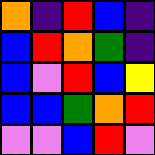[["orange", "indigo", "red", "blue", "indigo"], ["blue", "red", "orange", "green", "indigo"], ["blue", "violet", "red", "blue", "yellow"], ["blue", "blue", "green", "orange", "red"], ["violet", "violet", "blue", "red", "violet"]]